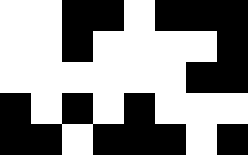[["white", "white", "black", "black", "white", "black", "black", "black"], ["white", "white", "black", "white", "white", "white", "white", "black"], ["white", "white", "white", "white", "white", "white", "black", "black"], ["black", "white", "black", "white", "black", "white", "white", "white"], ["black", "black", "white", "black", "black", "black", "white", "black"]]